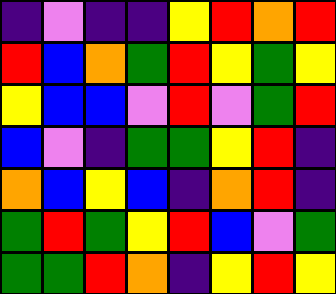[["indigo", "violet", "indigo", "indigo", "yellow", "red", "orange", "red"], ["red", "blue", "orange", "green", "red", "yellow", "green", "yellow"], ["yellow", "blue", "blue", "violet", "red", "violet", "green", "red"], ["blue", "violet", "indigo", "green", "green", "yellow", "red", "indigo"], ["orange", "blue", "yellow", "blue", "indigo", "orange", "red", "indigo"], ["green", "red", "green", "yellow", "red", "blue", "violet", "green"], ["green", "green", "red", "orange", "indigo", "yellow", "red", "yellow"]]